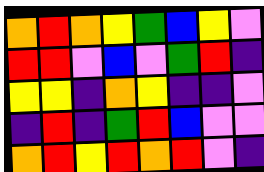[["orange", "red", "orange", "yellow", "green", "blue", "yellow", "violet"], ["red", "red", "violet", "blue", "violet", "green", "red", "indigo"], ["yellow", "yellow", "indigo", "orange", "yellow", "indigo", "indigo", "violet"], ["indigo", "red", "indigo", "green", "red", "blue", "violet", "violet"], ["orange", "red", "yellow", "red", "orange", "red", "violet", "indigo"]]